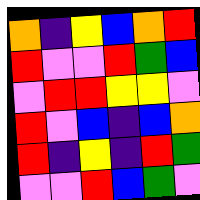[["orange", "indigo", "yellow", "blue", "orange", "red"], ["red", "violet", "violet", "red", "green", "blue"], ["violet", "red", "red", "yellow", "yellow", "violet"], ["red", "violet", "blue", "indigo", "blue", "orange"], ["red", "indigo", "yellow", "indigo", "red", "green"], ["violet", "violet", "red", "blue", "green", "violet"]]